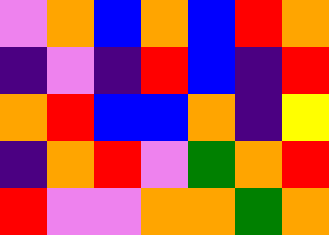[["violet", "orange", "blue", "orange", "blue", "red", "orange"], ["indigo", "violet", "indigo", "red", "blue", "indigo", "red"], ["orange", "red", "blue", "blue", "orange", "indigo", "yellow"], ["indigo", "orange", "red", "violet", "green", "orange", "red"], ["red", "violet", "violet", "orange", "orange", "green", "orange"]]